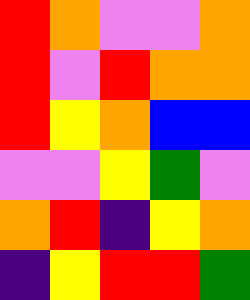[["red", "orange", "violet", "violet", "orange"], ["red", "violet", "red", "orange", "orange"], ["red", "yellow", "orange", "blue", "blue"], ["violet", "violet", "yellow", "green", "violet"], ["orange", "red", "indigo", "yellow", "orange"], ["indigo", "yellow", "red", "red", "green"]]